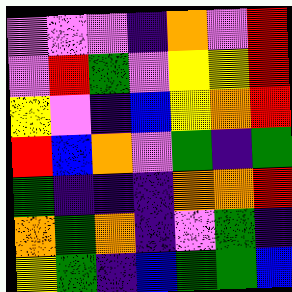[["violet", "violet", "violet", "indigo", "orange", "violet", "red"], ["violet", "red", "green", "violet", "yellow", "yellow", "red"], ["yellow", "violet", "indigo", "blue", "yellow", "orange", "red"], ["red", "blue", "orange", "violet", "green", "indigo", "green"], ["green", "indigo", "indigo", "indigo", "orange", "orange", "red"], ["orange", "green", "orange", "indigo", "violet", "green", "indigo"], ["yellow", "green", "indigo", "blue", "green", "green", "blue"]]